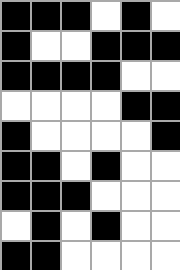[["black", "black", "black", "white", "black", "white"], ["black", "white", "white", "black", "black", "black"], ["black", "black", "black", "black", "white", "white"], ["white", "white", "white", "white", "black", "black"], ["black", "white", "white", "white", "white", "black"], ["black", "black", "white", "black", "white", "white"], ["black", "black", "black", "white", "white", "white"], ["white", "black", "white", "black", "white", "white"], ["black", "black", "white", "white", "white", "white"]]